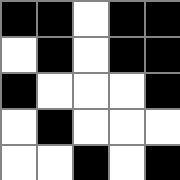[["black", "black", "white", "black", "black"], ["white", "black", "white", "black", "black"], ["black", "white", "white", "white", "black"], ["white", "black", "white", "white", "white"], ["white", "white", "black", "white", "black"]]